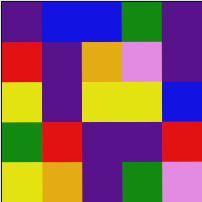[["indigo", "blue", "blue", "green", "indigo"], ["red", "indigo", "orange", "violet", "indigo"], ["yellow", "indigo", "yellow", "yellow", "blue"], ["green", "red", "indigo", "indigo", "red"], ["yellow", "orange", "indigo", "green", "violet"]]